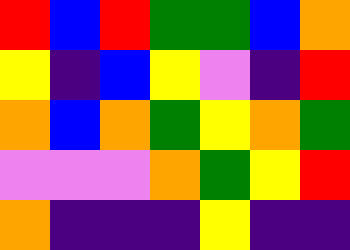[["red", "blue", "red", "green", "green", "blue", "orange"], ["yellow", "indigo", "blue", "yellow", "violet", "indigo", "red"], ["orange", "blue", "orange", "green", "yellow", "orange", "green"], ["violet", "violet", "violet", "orange", "green", "yellow", "red"], ["orange", "indigo", "indigo", "indigo", "yellow", "indigo", "indigo"]]